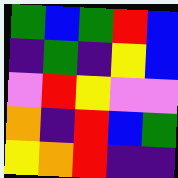[["green", "blue", "green", "red", "blue"], ["indigo", "green", "indigo", "yellow", "blue"], ["violet", "red", "yellow", "violet", "violet"], ["orange", "indigo", "red", "blue", "green"], ["yellow", "orange", "red", "indigo", "indigo"]]